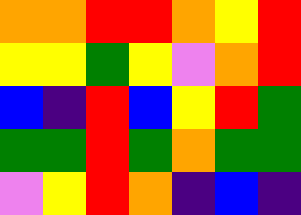[["orange", "orange", "red", "red", "orange", "yellow", "red"], ["yellow", "yellow", "green", "yellow", "violet", "orange", "red"], ["blue", "indigo", "red", "blue", "yellow", "red", "green"], ["green", "green", "red", "green", "orange", "green", "green"], ["violet", "yellow", "red", "orange", "indigo", "blue", "indigo"]]